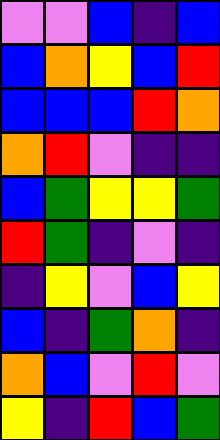[["violet", "violet", "blue", "indigo", "blue"], ["blue", "orange", "yellow", "blue", "red"], ["blue", "blue", "blue", "red", "orange"], ["orange", "red", "violet", "indigo", "indigo"], ["blue", "green", "yellow", "yellow", "green"], ["red", "green", "indigo", "violet", "indigo"], ["indigo", "yellow", "violet", "blue", "yellow"], ["blue", "indigo", "green", "orange", "indigo"], ["orange", "blue", "violet", "red", "violet"], ["yellow", "indigo", "red", "blue", "green"]]